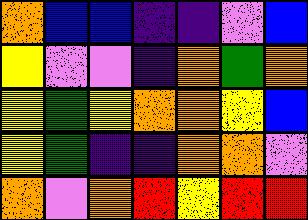[["orange", "blue", "blue", "indigo", "indigo", "violet", "blue"], ["yellow", "violet", "violet", "indigo", "orange", "green", "orange"], ["yellow", "green", "yellow", "orange", "orange", "yellow", "blue"], ["yellow", "green", "indigo", "indigo", "orange", "orange", "violet"], ["orange", "violet", "orange", "red", "yellow", "red", "red"]]